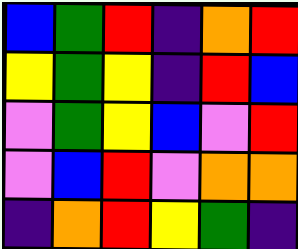[["blue", "green", "red", "indigo", "orange", "red"], ["yellow", "green", "yellow", "indigo", "red", "blue"], ["violet", "green", "yellow", "blue", "violet", "red"], ["violet", "blue", "red", "violet", "orange", "orange"], ["indigo", "orange", "red", "yellow", "green", "indigo"]]